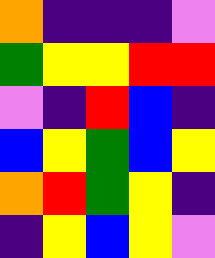[["orange", "indigo", "indigo", "indigo", "violet"], ["green", "yellow", "yellow", "red", "red"], ["violet", "indigo", "red", "blue", "indigo"], ["blue", "yellow", "green", "blue", "yellow"], ["orange", "red", "green", "yellow", "indigo"], ["indigo", "yellow", "blue", "yellow", "violet"]]